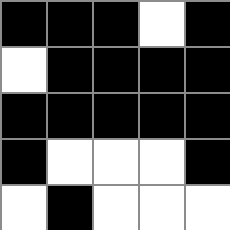[["black", "black", "black", "white", "black"], ["white", "black", "black", "black", "black"], ["black", "black", "black", "black", "black"], ["black", "white", "white", "white", "black"], ["white", "black", "white", "white", "white"]]